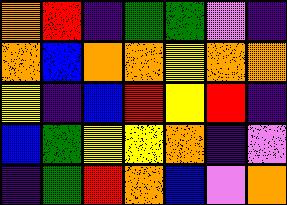[["orange", "red", "indigo", "green", "green", "violet", "indigo"], ["orange", "blue", "orange", "orange", "yellow", "orange", "orange"], ["yellow", "indigo", "blue", "red", "yellow", "red", "indigo"], ["blue", "green", "yellow", "yellow", "orange", "indigo", "violet"], ["indigo", "green", "red", "orange", "blue", "violet", "orange"]]